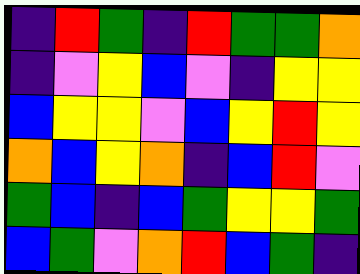[["indigo", "red", "green", "indigo", "red", "green", "green", "orange"], ["indigo", "violet", "yellow", "blue", "violet", "indigo", "yellow", "yellow"], ["blue", "yellow", "yellow", "violet", "blue", "yellow", "red", "yellow"], ["orange", "blue", "yellow", "orange", "indigo", "blue", "red", "violet"], ["green", "blue", "indigo", "blue", "green", "yellow", "yellow", "green"], ["blue", "green", "violet", "orange", "red", "blue", "green", "indigo"]]